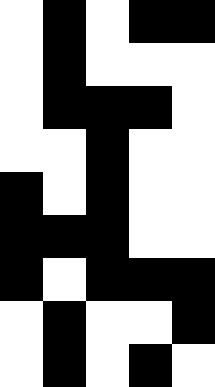[["white", "black", "white", "black", "black"], ["white", "black", "white", "white", "white"], ["white", "black", "black", "black", "white"], ["white", "white", "black", "white", "white"], ["black", "white", "black", "white", "white"], ["black", "black", "black", "white", "white"], ["black", "white", "black", "black", "black"], ["white", "black", "white", "white", "black"], ["white", "black", "white", "black", "white"]]